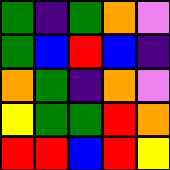[["green", "indigo", "green", "orange", "violet"], ["green", "blue", "red", "blue", "indigo"], ["orange", "green", "indigo", "orange", "violet"], ["yellow", "green", "green", "red", "orange"], ["red", "red", "blue", "red", "yellow"]]